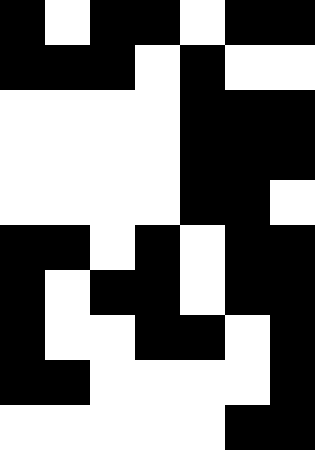[["black", "white", "black", "black", "white", "black", "black"], ["black", "black", "black", "white", "black", "white", "white"], ["white", "white", "white", "white", "black", "black", "black"], ["white", "white", "white", "white", "black", "black", "black"], ["white", "white", "white", "white", "black", "black", "white"], ["black", "black", "white", "black", "white", "black", "black"], ["black", "white", "black", "black", "white", "black", "black"], ["black", "white", "white", "black", "black", "white", "black"], ["black", "black", "white", "white", "white", "white", "black"], ["white", "white", "white", "white", "white", "black", "black"]]